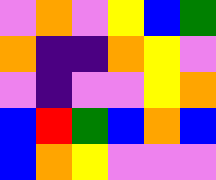[["violet", "orange", "violet", "yellow", "blue", "green"], ["orange", "indigo", "indigo", "orange", "yellow", "violet"], ["violet", "indigo", "violet", "violet", "yellow", "orange"], ["blue", "red", "green", "blue", "orange", "blue"], ["blue", "orange", "yellow", "violet", "violet", "violet"]]